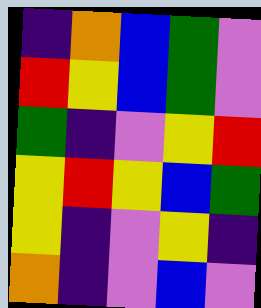[["indigo", "orange", "blue", "green", "violet"], ["red", "yellow", "blue", "green", "violet"], ["green", "indigo", "violet", "yellow", "red"], ["yellow", "red", "yellow", "blue", "green"], ["yellow", "indigo", "violet", "yellow", "indigo"], ["orange", "indigo", "violet", "blue", "violet"]]